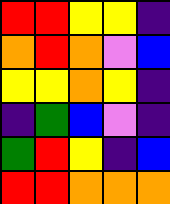[["red", "red", "yellow", "yellow", "indigo"], ["orange", "red", "orange", "violet", "blue"], ["yellow", "yellow", "orange", "yellow", "indigo"], ["indigo", "green", "blue", "violet", "indigo"], ["green", "red", "yellow", "indigo", "blue"], ["red", "red", "orange", "orange", "orange"]]